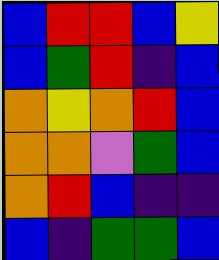[["blue", "red", "red", "blue", "yellow"], ["blue", "green", "red", "indigo", "blue"], ["orange", "yellow", "orange", "red", "blue"], ["orange", "orange", "violet", "green", "blue"], ["orange", "red", "blue", "indigo", "indigo"], ["blue", "indigo", "green", "green", "blue"]]